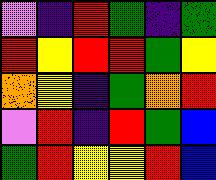[["violet", "indigo", "red", "green", "indigo", "green"], ["red", "yellow", "red", "red", "green", "yellow"], ["orange", "yellow", "indigo", "green", "orange", "red"], ["violet", "red", "indigo", "red", "green", "blue"], ["green", "red", "yellow", "yellow", "red", "blue"]]